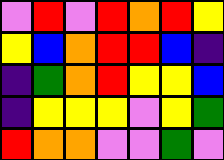[["violet", "red", "violet", "red", "orange", "red", "yellow"], ["yellow", "blue", "orange", "red", "red", "blue", "indigo"], ["indigo", "green", "orange", "red", "yellow", "yellow", "blue"], ["indigo", "yellow", "yellow", "yellow", "violet", "yellow", "green"], ["red", "orange", "orange", "violet", "violet", "green", "violet"]]